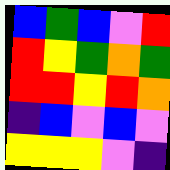[["blue", "green", "blue", "violet", "red"], ["red", "yellow", "green", "orange", "green"], ["red", "red", "yellow", "red", "orange"], ["indigo", "blue", "violet", "blue", "violet"], ["yellow", "yellow", "yellow", "violet", "indigo"]]